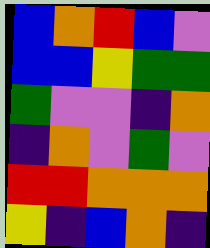[["blue", "orange", "red", "blue", "violet"], ["blue", "blue", "yellow", "green", "green"], ["green", "violet", "violet", "indigo", "orange"], ["indigo", "orange", "violet", "green", "violet"], ["red", "red", "orange", "orange", "orange"], ["yellow", "indigo", "blue", "orange", "indigo"]]